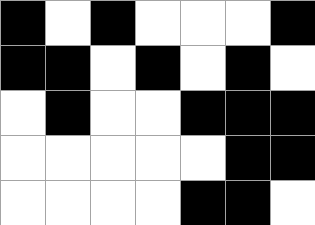[["black", "white", "black", "white", "white", "white", "black"], ["black", "black", "white", "black", "white", "black", "white"], ["white", "black", "white", "white", "black", "black", "black"], ["white", "white", "white", "white", "white", "black", "black"], ["white", "white", "white", "white", "black", "black", "white"]]